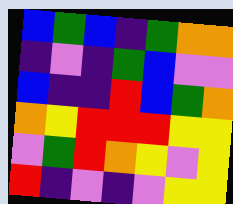[["blue", "green", "blue", "indigo", "green", "orange", "orange"], ["indigo", "violet", "indigo", "green", "blue", "violet", "violet"], ["blue", "indigo", "indigo", "red", "blue", "green", "orange"], ["orange", "yellow", "red", "red", "red", "yellow", "yellow"], ["violet", "green", "red", "orange", "yellow", "violet", "yellow"], ["red", "indigo", "violet", "indigo", "violet", "yellow", "yellow"]]